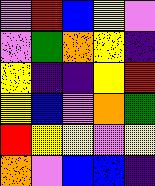[["violet", "red", "blue", "yellow", "violet"], ["violet", "green", "orange", "yellow", "indigo"], ["yellow", "indigo", "indigo", "yellow", "red"], ["yellow", "blue", "violet", "orange", "green"], ["red", "yellow", "yellow", "violet", "yellow"], ["orange", "violet", "blue", "blue", "indigo"]]